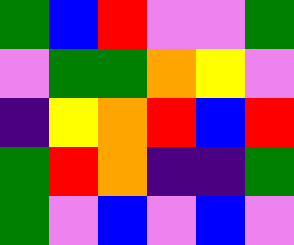[["green", "blue", "red", "violet", "violet", "green"], ["violet", "green", "green", "orange", "yellow", "violet"], ["indigo", "yellow", "orange", "red", "blue", "red"], ["green", "red", "orange", "indigo", "indigo", "green"], ["green", "violet", "blue", "violet", "blue", "violet"]]